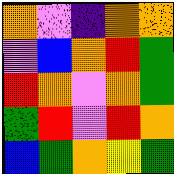[["orange", "violet", "indigo", "orange", "orange"], ["violet", "blue", "orange", "red", "green"], ["red", "orange", "violet", "orange", "green"], ["green", "red", "violet", "red", "orange"], ["blue", "green", "orange", "yellow", "green"]]